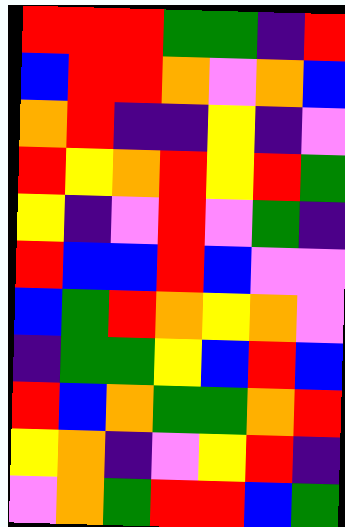[["red", "red", "red", "green", "green", "indigo", "red"], ["blue", "red", "red", "orange", "violet", "orange", "blue"], ["orange", "red", "indigo", "indigo", "yellow", "indigo", "violet"], ["red", "yellow", "orange", "red", "yellow", "red", "green"], ["yellow", "indigo", "violet", "red", "violet", "green", "indigo"], ["red", "blue", "blue", "red", "blue", "violet", "violet"], ["blue", "green", "red", "orange", "yellow", "orange", "violet"], ["indigo", "green", "green", "yellow", "blue", "red", "blue"], ["red", "blue", "orange", "green", "green", "orange", "red"], ["yellow", "orange", "indigo", "violet", "yellow", "red", "indigo"], ["violet", "orange", "green", "red", "red", "blue", "green"]]